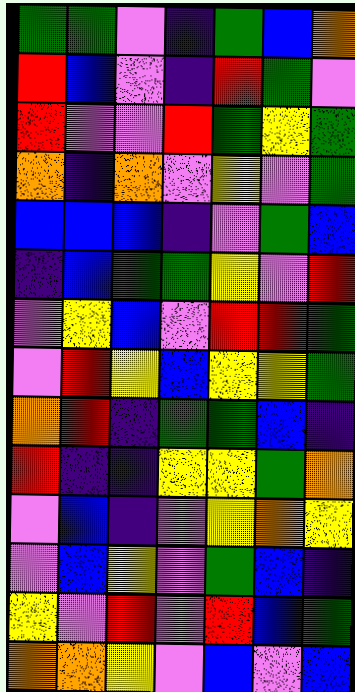[["green", "green", "violet", "indigo", "green", "blue", "orange"], ["red", "blue", "violet", "indigo", "red", "green", "violet"], ["red", "violet", "violet", "red", "green", "yellow", "green"], ["orange", "indigo", "orange", "violet", "yellow", "violet", "green"], ["blue", "blue", "blue", "indigo", "violet", "green", "blue"], ["indigo", "blue", "green", "green", "yellow", "violet", "red"], ["violet", "yellow", "blue", "violet", "red", "red", "green"], ["violet", "red", "yellow", "blue", "yellow", "yellow", "green"], ["orange", "red", "indigo", "green", "green", "blue", "indigo"], ["red", "indigo", "indigo", "yellow", "yellow", "green", "orange"], ["violet", "blue", "indigo", "violet", "yellow", "orange", "yellow"], ["violet", "blue", "yellow", "violet", "green", "blue", "indigo"], ["yellow", "violet", "red", "violet", "red", "blue", "green"], ["orange", "orange", "yellow", "violet", "blue", "violet", "blue"]]